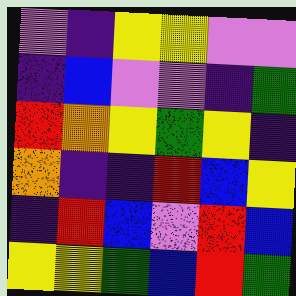[["violet", "indigo", "yellow", "yellow", "violet", "violet"], ["indigo", "blue", "violet", "violet", "indigo", "green"], ["red", "orange", "yellow", "green", "yellow", "indigo"], ["orange", "indigo", "indigo", "red", "blue", "yellow"], ["indigo", "red", "blue", "violet", "red", "blue"], ["yellow", "yellow", "green", "blue", "red", "green"]]